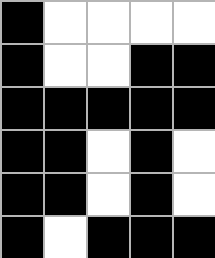[["black", "white", "white", "white", "white"], ["black", "white", "white", "black", "black"], ["black", "black", "black", "black", "black"], ["black", "black", "white", "black", "white"], ["black", "black", "white", "black", "white"], ["black", "white", "black", "black", "black"]]